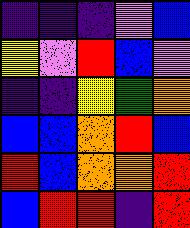[["indigo", "indigo", "indigo", "violet", "blue"], ["yellow", "violet", "red", "blue", "violet"], ["indigo", "indigo", "yellow", "green", "orange"], ["blue", "blue", "orange", "red", "blue"], ["red", "blue", "orange", "orange", "red"], ["blue", "red", "red", "indigo", "red"]]